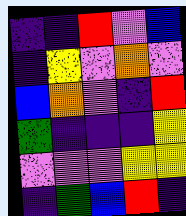[["indigo", "indigo", "red", "violet", "blue"], ["indigo", "yellow", "violet", "orange", "violet"], ["blue", "orange", "violet", "indigo", "red"], ["green", "indigo", "indigo", "indigo", "yellow"], ["violet", "violet", "violet", "yellow", "yellow"], ["indigo", "green", "blue", "red", "indigo"]]